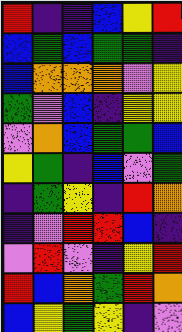[["red", "indigo", "indigo", "blue", "yellow", "red"], ["blue", "green", "blue", "green", "green", "indigo"], ["blue", "orange", "orange", "orange", "violet", "yellow"], ["green", "violet", "blue", "indigo", "yellow", "yellow"], ["violet", "orange", "blue", "green", "green", "blue"], ["yellow", "green", "indigo", "blue", "violet", "green"], ["indigo", "green", "yellow", "indigo", "red", "orange"], ["indigo", "violet", "red", "red", "blue", "indigo"], ["violet", "red", "violet", "indigo", "yellow", "red"], ["red", "blue", "orange", "green", "red", "orange"], ["blue", "yellow", "green", "yellow", "indigo", "violet"]]